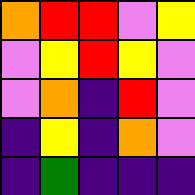[["orange", "red", "red", "violet", "yellow"], ["violet", "yellow", "red", "yellow", "violet"], ["violet", "orange", "indigo", "red", "violet"], ["indigo", "yellow", "indigo", "orange", "violet"], ["indigo", "green", "indigo", "indigo", "indigo"]]